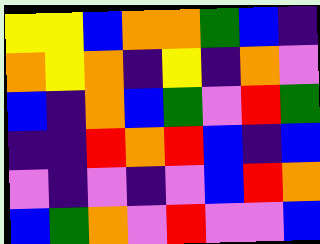[["yellow", "yellow", "blue", "orange", "orange", "green", "blue", "indigo"], ["orange", "yellow", "orange", "indigo", "yellow", "indigo", "orange", "violet"], ["blue", "indigo", "orange", "blue", "green", "violet", "red", "green"], ["indigo", "indigo", "red", "orange", "red", "blue", "indigo", "blue"], ["violet", "indigo", "violet", "indigo", "violet", "blue", "red", "orange"], ["blue", "green", "orange", "violet", "red", "violet", "violet", "blue"]]